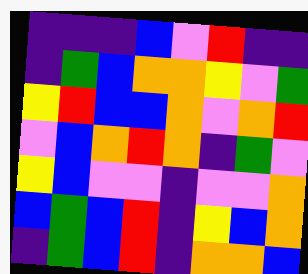[["indigo", "indigo", "indigo", "blue", "violet", "red", "indigo", "indigo"], ["indigo", "green", "blue", "orange", "orange", "yellow", "violet", "green"], ["yellow", "red", "blue", "blue", "orange", "violet", "orange", "red"], ["violet", "blue", "orange", "red", "orange", "indigo", "green", "violet"], ["yellow", "blue", "violet", "violet", "indigo", "violet", "violet", "orange"], ["blue", "green", "blue", "red", "indigo", "yellow", "blue", "orange"], ["indigo", "green", "blue", "red", "indigo", "orange", "orange", "blue"]]